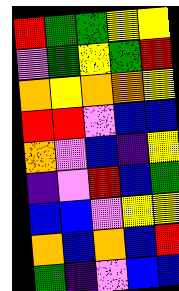[["red", "green", "green", "yellow", "yellow"], ["violet", "green", "yellow", "green", "red"], ["orange", "yellow", "orange", "orange", "yellow"], ["red", "red", "violet", "blue", "blue"], ["orange", "violet", "blue", "indigo", "yellow"], ["indigo", "violet", "red", "blue", "green"], ["blue", "blue", "violet", "yellow", "yellow"], ["orange", "blue", "orange", "blue", "red"], ["green", "indigo", "violet", "blue", "blue"]]